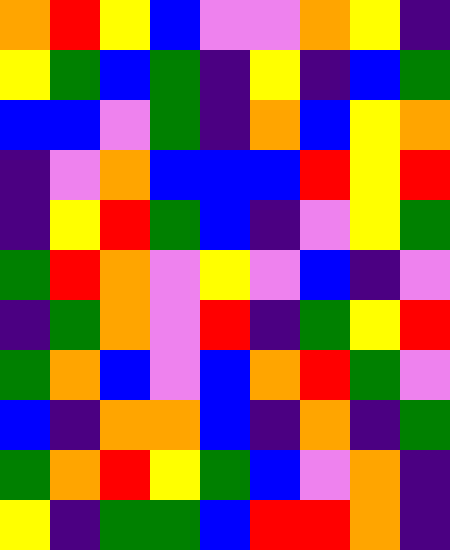[["orange", "red", "yellow", "blue", "violet", "violet", "orange", "yellow", "indigo"], ["yellow", "green", "blue", "green", "indigo", "yellow", "indigo", "blue", "green"], ["blue", "blue", "violet", "green", "indigo", "orange", "blue", "yellow", "orange"], ["indigo", "violet", "orange", "blue", "blue", "blue", "red", "yellow", "red"], ["indigo", "yellow", "red", "green", "blue", "indigo", "violet", "yellow", "green"], ["green", "red", "orange", "violet", "yellow", "violet", "blue", "indigo", "violet"], ["indigo", "green", "orange", "violet", "red", "indigo", "green", "yellow", "red"], ["green", "orange", "blue", "violet", "blue", "orange", "red", "green", "violet"], ["blue", "indigo", "orange", "orange", "blue", "indigo", "orange", "indigo", "green"], ["green", "orange", "red", "yellow", "green", "blue", "violet", "orange", "indigo"], ["yellow", "indigo", "green", "green", "blue", "red", "red", "orange", "indigo"]]